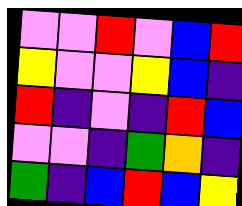[["violet", "violet", "red", "violet", "blue", "red"], ["yellow", "violet", "violet", "yellow", "blue", "indigo"], ["red", "indigo", "violet", "indigo", "red", "blue"], ["violet", "violet", "indigo", "green", "orange", "indigo"], ["green", "indigo", "blue", "red", "blue", "yellow"]]